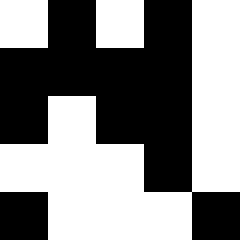[["white", "black", "white", "black", "white"], ["black", "black", "black", "black", "white"], ["black", "white", "black", "black", "white"], ["white", "white", "white", "black", "white"], ["black", "white", "white", "white", "black"]]